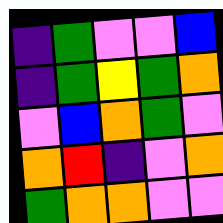[["indigo", "green", "violet", "violet", "blue"], ["indigo", "green", "yellow", "green", "orange"], ["violet", "blue", "orange", "green", "violet"], ["orange", "red", "indigo", "violet", "orange"], ["green", "orange", "orange", "violet", "violet"]]